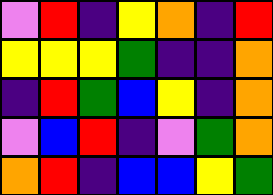[["violet", "red", "indigo", "yellow", "orange", "indigo", "red"], ["yellow", "yellow", "yellow", "green", "indigo", "indigo", "orange"], ["indigo", "red", "green", "blue", "yellow", "indigo", "orange"], ["violet", "blue", "red", "indigo", "violet", "green", "orange"], ["orange", "red", "indigo", "blue", "blue", "yellow", "green"]]